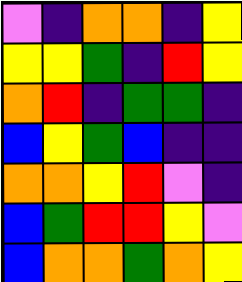[["violet", "indigo", "orange", "orange", "indigo", "yellow"], ["yellow", "yellow", "green", "indigo", "red", "yellow"], ["orange", "red", "indigo", "green", "green", "indigo"], ["blue", "yellow", "green", "blue", "indigo", "indigo"], ["orange", "orange", "yellow", "red", "violet", "indigo"], ["blue", "green", "red", "red", "yellow", "violet"], ["blue", "orange", "orange", "green", "orange", "yellow"]]